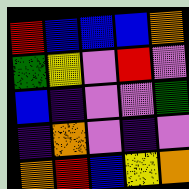[["red", "blue", "blue", "blue", "orange"], ["green", "yellow", "violet", "red", "violet"], ["blue", "indigo", "violet", "violet", "green"], ["indigo", "orange", "violet", "indigo", "violet"], ["orange", "red", "blue", "yellow", "orange"]]